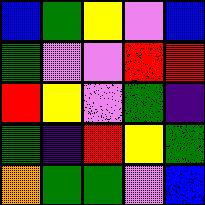[["blue", "green", "yellow", "violet", "blue"], ["green", "violet", "violet", "red", "red"], ["red", "yellow", "violet", "green", "indigo"], ["green", "indigo", "red", "yellow", "green"], ["orange", "green", "green", "violet", "blue"]]